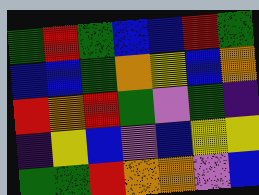[["green", "red", "green", "blue", "blue", "red", "green"], ["blue", "blue", "green", "orange", "yellow", "blue", "orange"], ["red", "orange", "red", "green", "violet", "green", "indigo"], ["indigo", "yellow", "blue", "violet", "blue", "yellow", "yellow"], ["green", "green", "red", "orange", "orange", "violet", "blue"]]